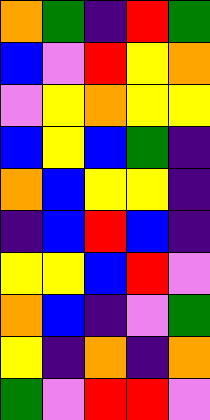[["orange", "green", "indigo", "red", "green"], ["blue", "violet", "red", "yellow", "orange"], ["violet", "yellow", "orange", "yellow", "yellow"], ["blue", "yellow", "blue", "green", "indigo"], ["orange", "blue", "yellow", "yellow", "indigo"], ["indigo", "blue", "red", "blue", "indigo"], ["yellow", "yellow", "blue", "red", "violet"], ["orange", "blue", "indigo", "violet", "green"], ["yellow", "indigo", "orange", "indigo", "orange"], ["green", "violet", "red", "red", "violet"]]